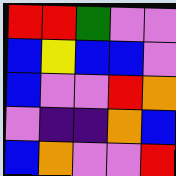[["red", "red", "green", "violet", "violet"], ["blue", "yellow", "blue", "blue", "violet"], ["blue", "violet", "violet", "red", "orange"], ["violet", "indigo", "indigo", "orange", "blue"], ["blue", "orange", "violet", "violet", "red"]]